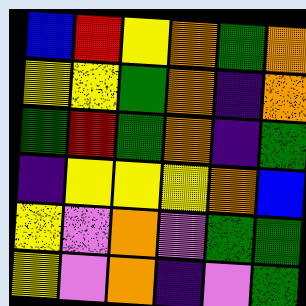[["blue", "red", "yellow", "orange", "green", "orange"], ["yellow", "yellow", "green", "orange", "indigo", "orange"], ["green", "red", "green", "orange", "indigo", "green"], ["indigo", "yellow", "yellow", "yellow", "orange", "blue"], ["yellow", "violet", "orange", "violet", "green", "green"], ["yellow", "violet", "orange", "indigo", "violet", "green"]]